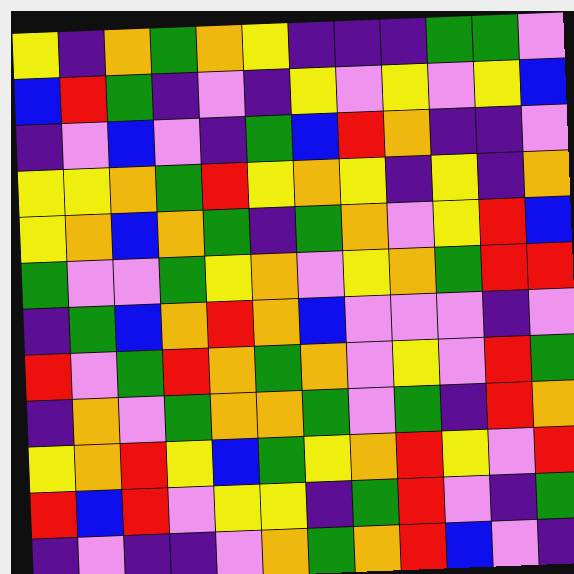[["yellow", "indigo", "orange", "green", "orange", "yellow", "indigo", "indigo", "indigo", "green", "green", "violet"], ["blue", "red", "green", "indigo", "violet", "indigo", "yellow", "violet", "yellow", "violet", "yellow", "blue"], ["indigo", "violet", "blue", "violet", "indigo", "green", "blue", "red", "orange", "indigo", "indigo", "violet"], ["yellow", "yellow", "orange", "green", "red", "yellow", "orange", "yellow", "indigo", "yellow", "indigo", "orange"], ["yellow", "orange", "blue", "orange", "green", "indigo", "green", "orange", "violet", "yellow", "red", "blue"], ["green", "violet", "violet", "green", "yellow", "orange", "violet", "yellow", "orange", "green", "red", "red"], ["indigo", "green", "blue", "orange", "red", "orange", "blue", "violet", "violet", "violet", "indigo", "violet"], ["red", "violet", "green", "red", "orange", "green", "orange", "violet", "yellow", "violet", "red", "green"], ["indigo", "orange", "violet", "green", "orange", "orange", "green", "violet", "green", "indigo", "red", "orange"], ["yellow", "orange", "red", "yellow", "blue", "green", "yellow", "orange", "red", "yellow", "violet", "red"], ["red", "blue", "red", "violet", "yellow", "yellow", "indigo", "green", "red", "violet", "indigo", "green"], ["indigo", "violet", "indigo", "indigo", "violet", "orange", "green", "orange", "red", "blue", "violet", "indigo"]]